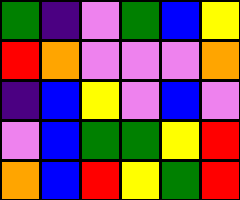[["green", "indigo", "violet", "green", "blue", "yellow"], ["red", "orange", "violet", "violet", "violet", "orange"], ["indigo", "blue", "yellow", "violet", "blue", "violet"], ["violet", "blue", "green", "green", "yellow", "red"], ["orange", "blue", "red", "yellow", "green", "red"]]